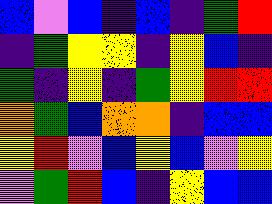[["blue", "violet", "blue", "indigo", "blue", "indigo", "green", "red"], ["indigo", "green", "yellow", "yellow", "indigo", "yellow", "blue", "indigo"], ["green", "indigo", "yellow", "indigo", "green", "yellow", "red", "red"], ["orange", "green", "blue", "orange", "orange", "indigo", "blue", "blue"], ["yellow", "red", "violet", "blue", "yellow", "blue", "violet", "yellow"], ["violet", "green", "red", "blue", "indigo", "yellow", "blue", "blue"]]